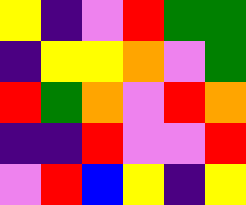[["yellow", "indigo", "violet", "red", "green", "green"], ["indigo", "yellow", "yellow", "orange", "violet", "green"], ["red", "green", "orange", "violet", "red", "orange"], ["indigo", "indigo", "red", "violet", "violet", "red"], ["violet", "red", "blue", "yellow", "indigo", "yellow"]]